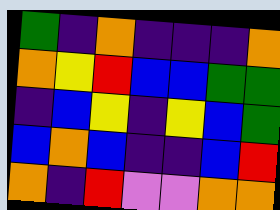[["green", "indigo", "orange", "indigo", "indigo", "indigo", "orange"], ["orange", "yellow", "red", "blue", "blue", "green", "green"], ["indigo", "blue", "yellow", "indigo", "yellow", "blue", "green"], ["blue", "orange", "blue", "indigo", "indigo", "blue", "red"], ["orange", "indigo", "red", "violet", "violet", "orange", "orange"]]